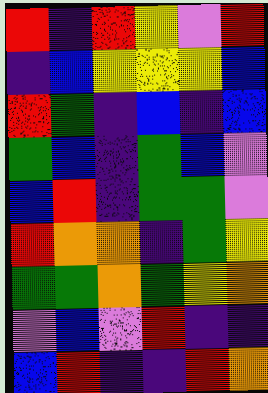[["red", "indigo", "red", "yellow", "violet", "red"], ["indigo", "blue", "yellow", "yellow", "yellow", "blue"], ["red", "green", "indigo", "blue", "indigo", "blue"], ["green", "blue", "indigo", "green", "blue", "violet"], ["blue", "red", "indigo", "green", "green", "violet"], ["red", "orange", "orange", "indigo", "green", "yellow"], ["green", "green", "orange", "green", "yellow", "orange"], ["violet", "blue", "violet", "red", "indigo", "indigo"], ["blue", "red", "indigo", "indigo", "red", "orange"]]